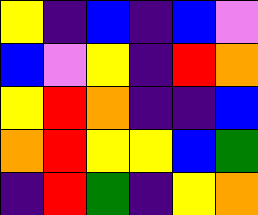[["yellow", "indigo", "blue", "indigo", "blue", "violet"], ["blue", "violet", "yellow", "indigo", "red", "orange"], ["yellow", "red", "orange", "indigo", "indigo", "blue"], ["orange", "red", "yellow", "yellow", "blue", "green"], ["indigo", "red", "green", "indigo", "yellow", "orange"]]